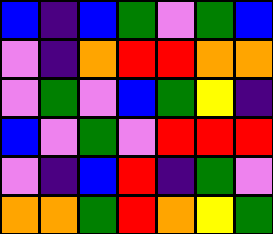[["blue", "indigo", "blue", "green", "violet", "green", "blue"], ["violet", "indigo", "orange", "red", "red", "orange", "orange"], ["violet", "green", "violet", "blue", "green", "yellow", "indigo"], ["blue", "violet", "green", "violet", "red", "red", "red"], ["violet", "indigo", "blue", "red", "indigo", "green", "violet"], ["orange", "orange", "green", "red", "orange", "yellow", "green"]]